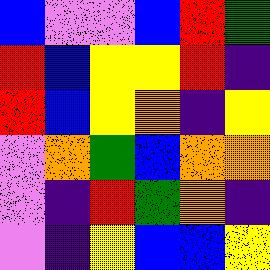[["blue", "violet", "violet", "blue", "red", "green"], ["red", "blue", "yellow", "yellow", "red", "indigo"], ["red", "blue", "yellow", "orange", "indigo", "yellow"], ["violet", "orange", "green", "blue", "orange", "orange"], ["violet", "indigo", "red", "green", "orange", "indigo"], ["violet", "indigo", "yellow", "blue", "blue", "yellow"]]